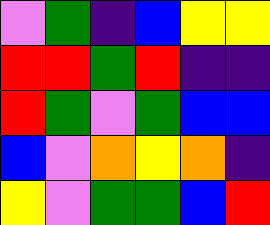[["violet", "green", "indigo", "blue", "yellow", "yellow"], ["red", "red", "green", "red", "indigo", "indigo"], ["red", "green", "violet", "green", "blue", "blue"], ["blue", "violet", "orange", "yellow", "orange", "indigo"], ["yellow", "violet", "green", "green", "blue", "red"]]